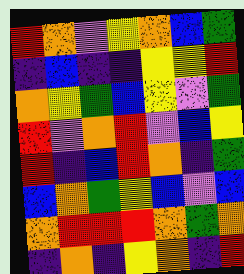[["red", "orange", "violet", "yellow", "orange", "blue", "green"], ["indigo", "blue", "indigo", "indigo", "yellow", "yellow", "red"], ["orange", "yellow", "green", "blue", "yellow", "violet", "green"], ["red", "violet", "orange", "red", "violet", "blue", "yellow"], ["red", "indigo", "blue", "red", "orange", "indigo", "green"], ["blue", "orange", "green", "yellow", "blue", "violet", "blue"], ["orange", "red", "red", "red", "orange", "green", "orange"], ["indigo", "orange", "indigo", "yellow", "orange", "indigo", "red"]]